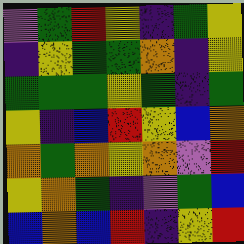[["violet", "green", "red", "yellow", "indigo", "green", "yellow"], ["indigo", "yellow", "green", "green", "orange", "indigo", "yellow"], ["green", "green", "green", "yellow", "green", "indigo", "green"], ["yellow", "indigo", "blue", "red", "yellow", "blue", "orange"], ["orange", "green", "orange", "yellow", "orange", "violet", "red"], ["yellow", "orange", "green", "indigo", "violet", "green", "blue"], ["blue", "orange", "blue", "red", "indigo", "yellow", "red"]]